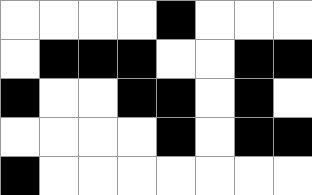[["white", "white", "white", "white", "black", "white", "white", "white"], ["white", "black", "black", "black", "white", "white", "black", "black"], ["black", "white", "white", "black", "black", "white", "black", "white"], ["white", "white", "white", "white", "black", "white", "black", "black"], ["black", "white", "white", "white", "white", "white", "white", "white"]]